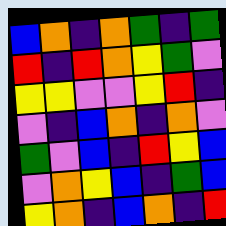[["blue", "orange", "indigo", "orange", "green", "indigo", "green"], ["red", "indigo", "red", "orange", "yellow", "green", "violet"], ["yellow", "yellow", "violet", "violet", "yellow", "red", "indigo"], ["violet", "indigo", "blue", "orange", "indigo", "orange", "violet"], ["green", "violet", "blue", "indigo", "red", "yellow", "blue"], ["violet", "orange", "yellow", "blue", "indigo", "green", "blue"], ["yellow", "orange", "indigo", "blue", "orange", "indigo", "red"]]